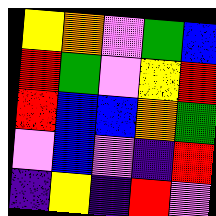[["yellow", "orange", "violet", "green", "blue"], ["red", "green", "violet", "yellow", "red"], ["red", "blue", "blue", "orange", "green"], ["violet", "blue", "violet", "indigo", "red"], ["indigo", "yellow", "indigo", "red", "violet"]]